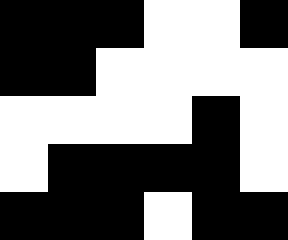[["black", "black", "black", "white", "white", "black"], ["black", "black", "white", "white", "white", "white"], ["white", "white", "white", "white", "black", "white"], ["white", "black", "black", "black", "black", "white"], ["black", "black", "black", "white", "black", "black"]]